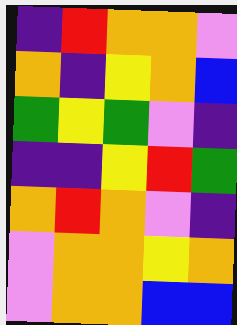[["indigo", "red", "orange", "orange", "violet"], ["orange", "indigo", "yellow", "orange", "blue"], ["green", "yellow", "green", "violet", "indigo"], ["indigo", "indigo", "yellow", "red", "green"], ["orange", "red", "orange", "violet", "indigo"], ["violet", "orange", "orange", "yellow", "orange"], ["violet", "orange", "orange", "blue", "blue"]]